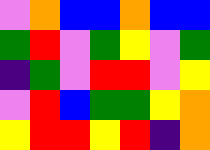[["violet", "orange", "blue", "blue", "orange", "blue", "blue"], ["green", "red", "violet", "green", "yellow", "violet", "green"], ["indigo", "green", "violet", "red", "red", "violet", "yellow"], ["violet", "red", "blue", "green", "green", "yellow", "orange"], ["yellow", "red", "red", "yellow", "red", "indigo", "orange"]]